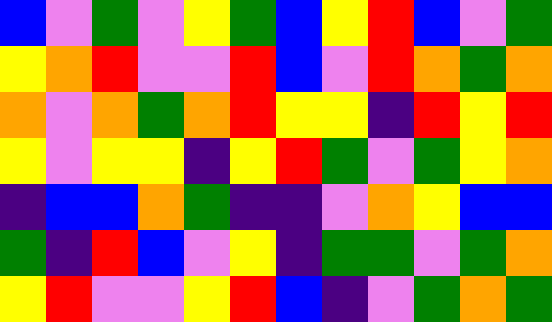[["blue", "violet", "green", "violet", "yellow", "green", "blue", "yellow", "red", "blue", "violet", "green"], ["yellow", "orange", "red", "violet", "violet", "red", "blue", "violet", "red", "orange", "green", "orange"], ["orange", "violet", "orange", "green", "orange", "red", "yellow", "yellow", "indigo", "red", "yellow", "red"], ["yellow", "violet", "yellow", "yellow", "indigo", "yellow", "red", "green", "violet", "green", "yellow", "orange"], ["indigo", "blue", "blue", "orange", "green", "indigo", "indigo", "violet", "orange", "yellow", "blue", "blue"], ["green", "indigo", "red", "blue", "violet", "yellow", "indigo", "green", "green", "violet", "green", "orange"], ["yellow", "red", "violet", "violet", "yellow", "red", "blue", "indigo", "violet", "green", "orange", "green"]]